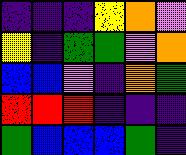[["indigo", "indigo", "indigo", "yellow", "orange", "violet"], ["yellow", "indigo", "green", "green", "violet", "orange"], ["blue", "blue", "violet", "indigo", "orange", "green"], ["red", "red", "red", "indigo", "indigo", "indigo"], ["green", "blue", "blue", "blue", "green", "indigo"]]